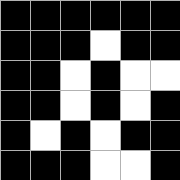[["black", "black", "black", "black", "black", "black"], ["black", "black", "black", "white", "black", "black"], ["black", "black", "white", "black", "white", "white"], ["black", "black", "white", "black", "white", "black"], ["black", "white", "black", "white", "black", "black"], ["black", "black", "black", "white", "white", "black"]]